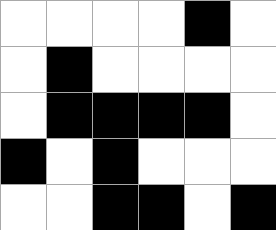[["white", "white", "white", "white", "black", "white"], ["white", "black", "white", "white", "white", "white"], ["white", "black", "black", "black", "black", "white"], ["black", "white", "black", "white", "white", "white"], ["white", "white", "black", "black", "white", "black"]]